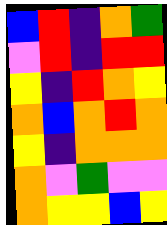[["blue", "red", "indigo", "orange", "green"], ["violet", "red", "indigo", "red", "red"], ["yellow", "indigo", "red", "orange", "yellow"], ["orange", "blue", "orange", "red", "orange"], ["yellow", "indigo", "orange", "orange", "orange"], ["orange", "violet", "green", "violet", "violet"], ["orange", "yellow", "yellow", "blue", "yellow"]]